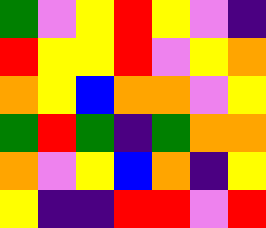[["green", "violet", "yellow", "red", "yellow", "violet", "indigo"], ["red", "yellow", "yellow", "red", "violet", "yellow", "orange"], ["orange", "yellow", "blue", "orange", "orange", "violet", "yellow"], ["green", "red", "green", "indigo", "green", "orange", "orange"], ["orange", "violet", "yellow", "blue", "orange", "indigo", "yellow"], ["yellow", "indigo", "indigo", "red", "red", "violet", "red"]]